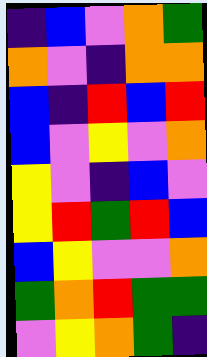[["indigo", "blue", "violet", "orange", "green"], ["orange", "violet", "indigo", "orange", "orange"], ["blue", "indigo", "red", "blue", "red"], ["blue", "violet", "yellow", "violet", "orange"], ["yellow", "violet", "indigo", "blue", "violet"], ["yellow", "red", "green", "red", "blue"], ["blue", "yellow", "violet", "violet", "orange"], ["green", "orange", "red", "green", "green"], ["violet", "yellow", "orange", "green", "indigo"]]